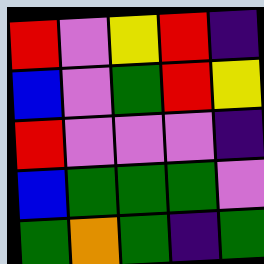[["red", "violet", "yellow", "red", "indigo"], ["blue", "violet", "green", "red", "yellow"], ["red", "violet", "violet", "violet", "indigo"], ["blue", "green", "green", "green", "violet"], ["green", "orange", "green", "indigo", "green"]]